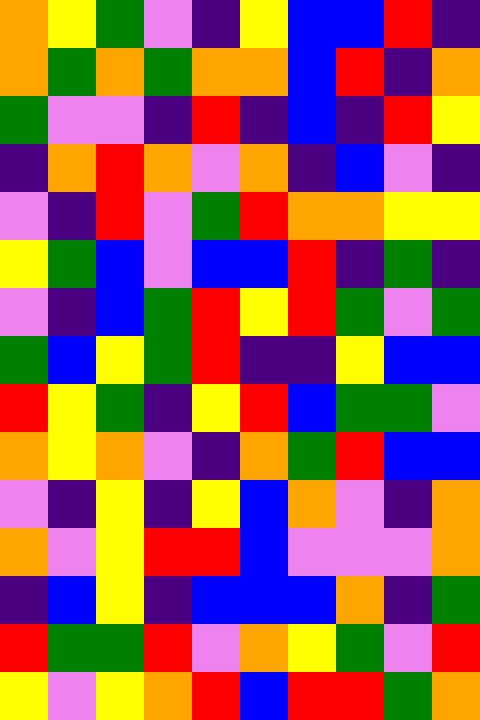[["orange", "yellow", "green", "violet", "indigo", "yellow", "blue", "blue", "red", "indigo"], ["orange", "green", "orange", "green", "orange", "orange", "blue", "red", "indigo", "orange"], ["green", "violet", "violet", "indigo", "red", "indigo", "blue", "indigo", "red", "yellow"], ["indigo", "orange", "red", "orange", "violet", "orange", "indigo", "blue", "violet", "indigo"], ["violet", "indigo", "red", "violet", "green", "red", "orange", "orange", "yellow", "yellow"], ["yellow", "green", "blue", "violet", "blue", "blue", "red", "indigo", "green", "indigo"], ["violet", "indigo", "blue", "green", "red", "yellow", "red", "green", "violet", "green"], ["green", "blue", "yellow", "green", "red", "indigo", "indigo", "yellow", "blue", "blue"], ["red", "yellow", "green", "indigo", "yellow", "red", "blue", "green", "green", "violet"], ["orange", "yellow", "orange", "violet", "indigo", "orange", "green", "red", "blue", "blue"], ["violet", "indigo", "yellow", "indigo", "yellow", "blue", "orange", "violet", "indigo", "orange"], ["orange", "violet", "yellow", "red", "red", "blue", "violet", "violet", "violet", "orange"], ["indigo", "blue", "yellow", "indigo", "blue", "blue", "blue", "orange", "indigo", "green"], ["red", "green", "green", "red", "violet", "orange", "yellow", "green", "violet", "red"], ["yellow", "violet", "yellow", "orange", "red", "blue", "red", "red", "green", "orange"]]